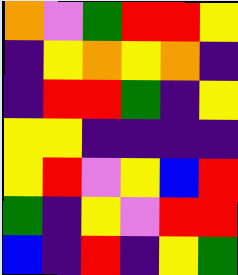[["orange", "violet", "green", "red", "red", "yellow"], ["indigo", "yellow", "orange", "yellow", "orange", "indigo"], ["indigo", "red", "red", "green", "indigo", "yellow"], ["yellow", "yellow", "indigo", "indigo", "indigo", "indigo"], ["yellow", "red", "violet", "yellow", "blue", "red"], ["green", "indigo", "yellow", "violet", "red", "red"], ["blue", "indigo", "red", "indigo", "yellow", "green"]]